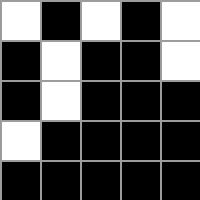[["white", "black", "white", "black", "white"], ["black", "white", "black", "black", "white"], ["black", "white", "black", "black", "black"], ["white", "black", "black", "black", "black"], ["black", "black", "black", "black", "black"]]